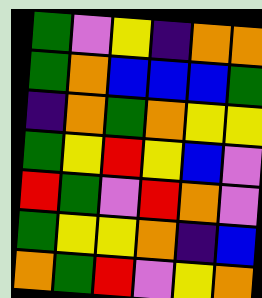[["green", "violet", "yellow", "indigo", "orange", "orange"], ["green", "orange", "blue", "blue", "blue", "green"], ["indigo", "orange", "green", "orange", "yellow", "yellow"], ["green", "yellow", "red", "yellow", "blue", "violet"], ["red", "green", "violet", "red", "orange", "violet"], ["green", "yellow", "yellow", "orange", "indigo", "blue"], ["orange", "green", "red", "violet", "yellow", "orange"]]